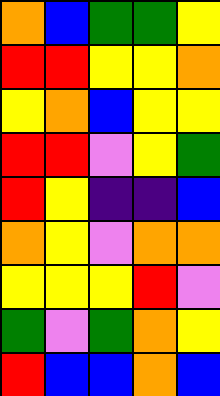[["orange", "blue", "green", "green", "yellow"], ["red", "red", "yellow", "yellow", "orange"], ["yellow", "orange", "blue", "yellow", "yellow"], ["red", "red", "violet", "yellow", "green"], ["red", "yellow", "indigo", "indigo", "blue"], ["orange", "yellow", "violet", "orange", "orange"], ["yellow", "yellow", "yellow", "red", "violet"], ["green", "violet", "green", "orange", "yellow"], ["red", "blue", "blue", "orange", "blue"]]